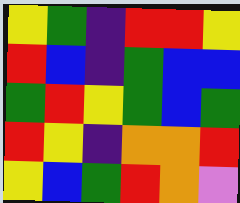[["yellow", "green", "indigo", "red", "red", "yellow"], ["red", "blue", "indigo", "green", "blue", "blue"], ["green", "red", "yellow", "green", "blue", "green"], ["red", "yellow", "indigo", "orange", "orange", "red"], ["yellow", "blue", "green", "red", "orange", "violet"]]